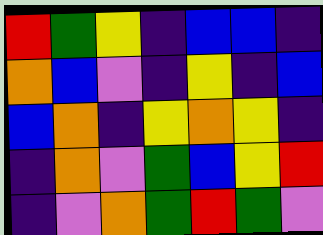[["red", "green", "yellow", "indigo", "blue", "blue", "indigo"], ["orange", "blue", "violet", "indigo", "yellow", "indigo", "blue"], ["blue", "orange", "indigo", "yellow", "orange", "yellow", "indigo"], ["indigo", "orange", "violet", "green", "blue", "yellow", "red"], ["indigo", "violet", "orange", "green", "red", "green", "violet"]]